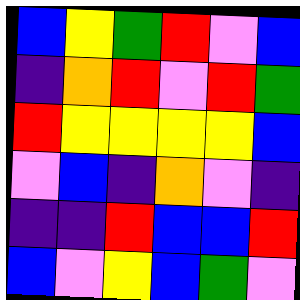[["blue", "yellow", "green", "red", "violet", "blue"], ["indigo", "orange", "red", "violet", "red", "green"], ["red", "yellow", "yellow", "yellow", "yellow", "blue"], ["violet", "blue", "indigo", "orange", "violet", "indigo"], ["indigo", "indigo", "red", "blue", "blue", "red"], ["blue", "violet", "yellow", "blue", "green", "violet"]]